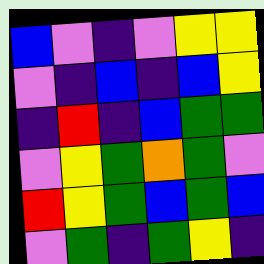[["blue", "violet", "indigo", "violet", "yellow", "yellow"], ["violet", "indigo", "blue", "indigo", "blue", "yellow"], ["indigo", "red", "indigo", "blue", "green", "green"], ["violet", "yellow", "green", "orange", "green", "violet"], ["red", "yellow", "green", "blue", "green", "blue"], ["violet", "green", "indigo", "green", "yellow", "indigo"]]